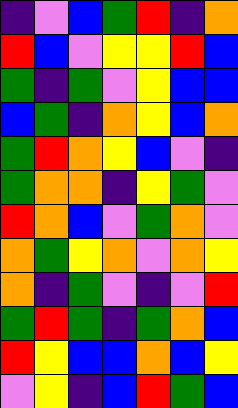[["indigo", "violet", "blue", "green", "red", "indigo", "orange"], ["red", "blue", "violet", "yellow", "yellow", "red", "blue"], ["green", "indigo", "green", "violet", "yellow", "blue", "blue"], ["blue", "green", "indigo", "orange", "yellow", "blue", "orange"], ["green", "red", "orange", "yellow", "blue", "violet", "indigo"], ["green", "orange", "orange", "indigo", "yellow", "green", "violet"], ["red", "orange", "blue", "violet", "green", "orange", "violet"], ["orange", "green", "yellow", "orange", "violet", "orange", "yellow"], ["orange", "indigo", "green", "violet", "indigo", "violet", "red"], ["green", "red", "green", "indigo", "green", "orange", "blue"], ["red", "yellow", "blue", "blue", "orange", "blue", "yellow"], ["violet", "yellow", "indigo", "blue", "red", "green", "blue"]]